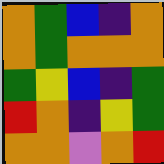[["orange", "green", "blue", "indigo", "orange"], ["orange", "green", "orange", "orange", "orange"], ["green", "yellow", "blue", "indigo", "green"], ["red", "orange", "indigo", "yellow", "green"], ["orange", "orange", "violet", "orange", "red"]]